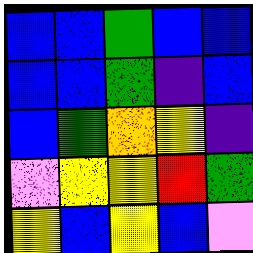[["blue", "blue", "green", "blue", "blue"], ["blue", "blue", "green", "indigo", "blue"], ["blue", "green", "orange", "yellow", "indigo"], ["violet", "yellow", "yellow", "red", "green"], ["yellow", "blue", "yellow", "blue", "violet"]]